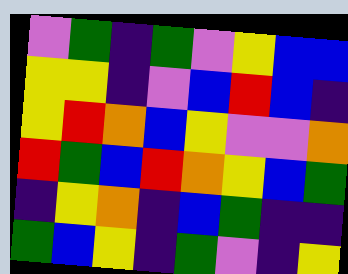[["violet", "green", "indigo", "green", "violet", "yellow", "blue", "blue"], ["yellow", "yellow", "indigo", "violet", "blue", "red", "blue", "indigo"], ["yellow", "red", "orange", "blue", "yellow", "violet", "violet", "orange"], ["red", "green", "blue", "red", "orange", "yellow", "blue", "green"], ["indigo", "yellow", "orange", "indigo", "blue", "green", "indigo", "indigo"], ["green", "blue", "yellow", "indigo", "green", "violet", "indigo", "yellow"]]